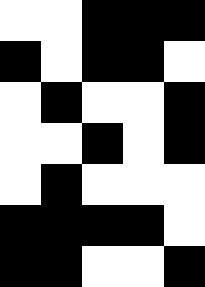[["white", "white", "black", "black", "black"], ["black", "white", "black", "black", "white"], ["white", "black", "white", "white", "black"], ["white", "white", "black", "white", "black"], ["white", "black", "white", "white", "white"], ["black", "black", "black", "black", "white"], ["black", "black", "white", "white", "black"]]